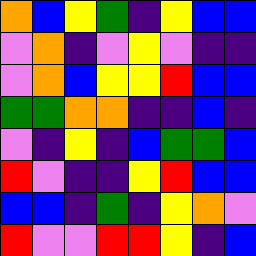[["orange", "blue", "yellow", "green", "indigo", "yellow", "blue", "blue"], ["violet", "orange", "indigo", "violet", "yellow", "violet", "indigo", "indigo"], ["violet", "orange", "blue", "yellow", "yellow", "red", "blue", "blue"], ["green", "green", "orange", "orange", "indigo", "indigo", "blue", "indigo"], ["violet", "indigo", "yellow", "indigo", "blue", "green", "green", "blue"], ["red", "violet", "indigo", "indigo", "yellow", "red", "blue", "blue"], ["blue", "blue", "indigo", "green", "indigo", "yellow", "orange", "violet"], ["red", "violet", "violet", "red", "red", "yellow", "indigo", "blue"]]